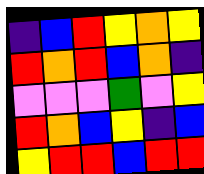[["indigo", "blue", "red", "yellow", "orange", "yellow"], ["red", "orange", "red", "blue", "orange", "indigo"], ["violet", "violet", "violet", "green", "violet", "yellow"], ["red", "orange", "blue", "yellow", "indigo", "blue"], ["yellow", "red", "red", "blue", "red", "red"]]